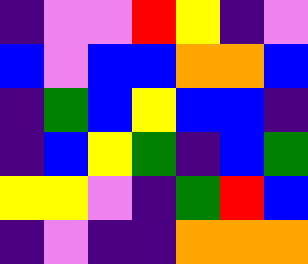[["indigo", "violet", "violet", "red", "yellow", "indigo", "violet"], ["blue", "violet", "blue", "blue", "orange", "orange", "blue"], ["indigo", "green", "blue", "yellow", "blue", "blue", "indigo"], ["indigo", "blue", "yellow", "green", "indigo", "blue", "green"], ["yellow", "yellow", "violet", "indigo", "green", "red", "blue"], ["indigo", "violet", "indigo", "indigo", "orange", "orange", "orange"]]